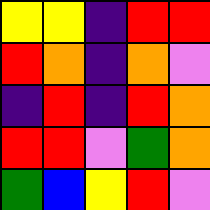[["yellow", "yellow", "indigo", "red", "red"], ["red", "orange", "indigo", "orange", "violet"], ["indigo", "red", "indigo", "red", "orange"], ["red", "red", "violet", "green", "orange"], ["green", "blue", "yellow", "red", "violet"]]